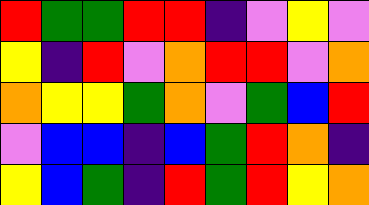[["red", "green", "green", "red", "red", "indigo", "violet", "yellow", "violet"], ["yellow", "indigo", "red", "violet", "orange", "red", "red", "violet", "orange"], ["orange", "yellow", "yellow", "green", "orange", "violet", "green", "blue", "red"], ["violet", "blue", "blue", "indigo", "blue", "green", "red", "orange", "indigo"], ["yellow", "blue", "green", "indigo", "red", "green", "red", "yellow", "orange"]]